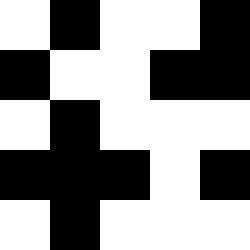[["white", "black", "white", "white", "black"], ["black", "white", "white", "black", "black"], ["white", "black", "white", "white", "white"], ["black", "black", "black", "white", "black"], ["white", "black", "white", "white", "white"]]